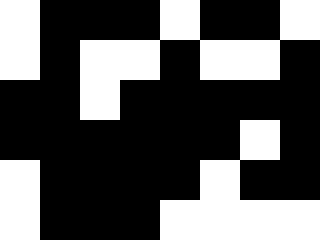[["white", "black", "black", "black", "white", "black", "black", "white"], ["white", "black", "white", "white", "black", "white", "white", "black"], ["black", "black", "white", "black", "black", "black", "black", "black"], ["black", "black", "black", "black", "black", "black", "white", "black"], ["white", "black", "black", "black", "black", "white", "black", "black"], ["white", "black", "black", "black", "white", "white", "white", "white"]]